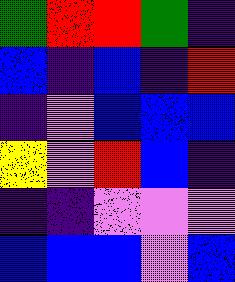[["green", "red", "red", "green", "indigo"], ["blue", "indigo", "blue", "indigo", "red"], ["indigo", "violet", "blue", "blue", "blue"], ["yellow", "violet", "red", "blue", "indigo"], ["indigo", "indigo", "violet", "violet", "violet"], ["blue", "blue", "blue", "violet", "blue"]]